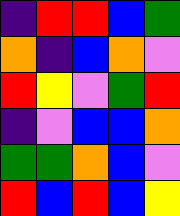[["indigo", "red", "red", "blue", "green"], ["orange", "indigo", "blue", "orange", "violet"], ["red", "yellow", "violet", "green", "red"], ["indigo", "violet", "blue", "blue", "orange"], ["green", "green", "orange", "blue", "violet"], ["red", "blue", "red", "blue", "yellow"]]